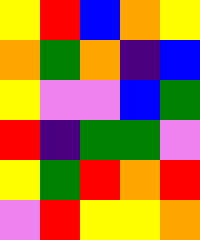[["yellow", "red", "blue", "orange", "yellow"], ["orange", "green", "orange", "indigo", "blue"], ["yellow", "violet", "violet", "blue", "green"], ["red", "indigo", "green", "green", "violet"], ["yellow", "green", "red", "orange", "red"], ["violet", "red", "yellow", "yellow", "orange"]]